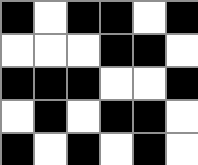[["black", "white", "black", "black", "white", "black"], ["white", "white", "white", "black", "black", "white"], ["black", "black", "black", "white", "white", "black"], ["white", "black", "white", "black", "black", "white"], ["black", "white", "black", "white", "black", "white"]]